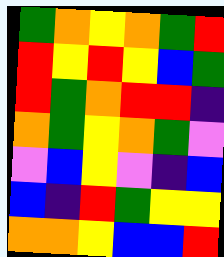[["green", "orange", "yellow", "orange", "green", "red"], ["red", "yellow", "red", "yellow", "blue", "green"], ["red", "green", "orange", "red", "red", "indigo"], ["orange", "green", "yellow", "orange", "green", "violet"], ["violet", "blue", "yellow", "violet", "indigo", "blue"], ["blue", "indigo", "red", "green", "yellow", "yellow"], ["orange", "orange", "yellow", "blue", "blue", "red"]]